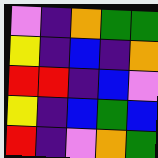[["violet", "indigo", "orange", "green", "green"], ["yellow", "indigo", "blue", "indigo", "orange"], ["red", "red", "indigo", "blue", "violet"], ["yellow", "indigo", "blue", "green", "blue"], ["red", "indigo", "violet", "orange", "green"]]